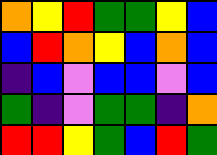[["orange", "yellow", "red", "green", "green", "yellow", "blue"], ["blue", "red", "orange", "yellow", "blue", "orange", "blue"], ["indigo", "blue", "violet", "blue", "blue", "violet", "blue"], ["green", "indigo", "violet", "green", "green", "indigo", "orange"], ["red", "red", "yellow", "green", "blue", "red", "green"]]